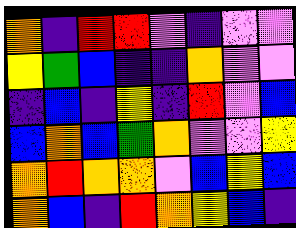[["orange", "indigo", "red", "red", "violet", "indigo", "violet", "violet"], ["yellow", "green", "blue", "indigo", "indigo", "orange", "violet", "violet"], ["indigo", "blue", "indigo", "yellow", "indigo", "red", "violet", "blue"], ["blue", "orange", "blue", "green", "orange", "violet", "violet", "yellow"], ["orange", "red", "orange", "orange", "violet", "blue", "yellow", "blue"], ["orange", "blue", "indigo", "red", "orange", "yellow", "blue", "indigo"]]